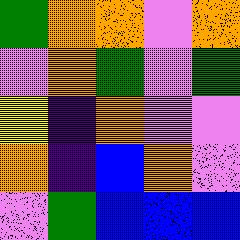[["green", "orange", "orange", "violet", "orange"], ["violet", "orange", "green", "violet", "green"], ["yellow", "indigo", "orange", "violet", "violet"], ["orange", "indigo", "blue", "orange", "violet"], ["violet", "green", "blue", "blue", "blue"]]